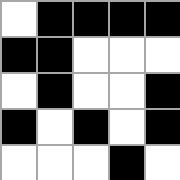[["white", "black", "black", "black", "black"], ["black", "black", "white", "white", "white"], ["white", "black", "white", "white", "black"], ["black", "white", "black", "white", "black"], ["white", "white", "white", "black", "white"]]